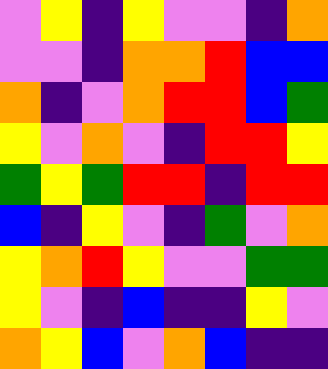[["violet", "yellow", "indigo", "yellow", "violet", "violet", "indigo", "orange"], ["violet", "violet", "indigo", "orange", "orange", "red", "blue", "blue"], ["orange", "indigo", "violet", "orange", "red", "red", "blue", "green"], ["yellow", "violet", "orange", "violet", "indigo", "red", "red", "yellow"], ["green", "yellow", "green", "red", "red", "indigo", "red", "red"], ["blue", "indigo", "yellow", "violet", "indigo", "green", "violet", "orange"], ["yellow", "orange", "red", "yellow", "violet", "violet", "green", "green"], ["yellow", "violet", "indigo", "blue", "indigo", "indigo", "yellow", "violet"], ["orange", "yellow", "blue", "violet", "orange", "blue", "indigo", "indigo"]]